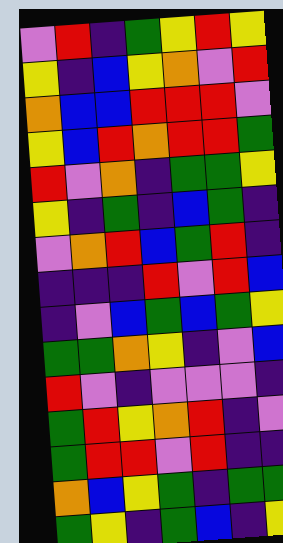[["violet", "red", "indigo", "green", "yellow", "red", "yellow"], ["yellow", "indigo", "blue", "yellow", "orange", "violet", "red"], ["orange", "blue", "blue", "red", "red", "red", "violet"], ["yellow", "blue", "red", "orange", "red", "red", "green"], ["red", "violet", "orange", "indigo", "green", "green", "yellow"], ["yellow", "indigo", "green", "indigo", "blue", "green", "indigo"], ["violet", "orange", "red", "blue", "green", "red", "indigo"], ["indigo", "indigo", "indigo", "red", "violet", "red", "blue"], ["indigo", "violet", "blue", "green", "blue", "green", "yellow"], ["green", "green", "orange", "yellow", "indigo", "violet", "blue"], ["red", "violet", "indigo", "violet", "violet", "violet", "indigo"], ["green", "red", "yellow", "orange", "red", "indigo", "violet"], ["green", "red", "red", "violet", "red", "indigo", "indigo"], ["orange", "blue", "yellow", "green", "indigo", "green", "green"], ["green", "yellow", "indigo", "green", "blue", "indigo", "yellow"]]